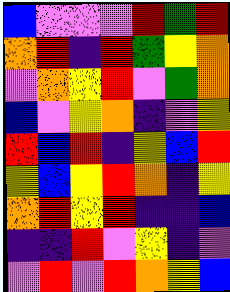[["blue", "violet", "violet", "violet", "red", "green", "red"], ["orange", "red", "indigo", "red", "green", "yellow", "orange"], ["violet", "orange", "yellow", "red", "violet", "green", "orange"], ["blue", "violet", "yellow", "orange", "indigo", "violet", "yellow"], ["red", "blue", "red", "indigo", "yellow", "blue", "red"], ["yellow", "blue", "yellow", "red", "orange", "indigo", "yellow"], ["orange", "red", "yellow", "red", "indigo", "indigo", "blue"], ["indigo", "indigo", "red", "violet", "yellow", "indigo", "violet"], ["violet", "red", "violet", "red", "orange", "yellow", "blue"]]